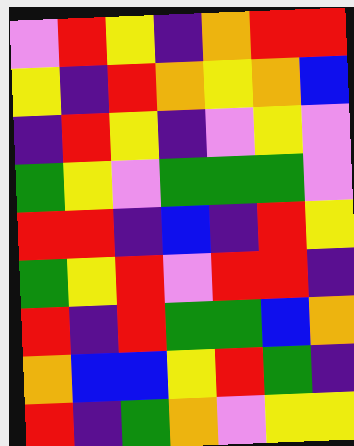[["violet", "red", "yellow", "indigo", "orange", "red", "red"], ["yellow", "indigo", "red", "orange", "yellow", "orange", "blue"], ["indigo", "red", "yellow", "indigo", "violet", "yellow", "violet"], ["green", "yellow", "violet", "green", "green", "green", "violet"], ["red", "red", "indigo", "blue", "indigo", "red", "yellow"], ["green", "yellow", "red", "violet", "red", "red", "indigo"], ["red", "indigo", "red", "green", "green", "blue", "orange"], ["orange", "blue", "blue", "yellow", "red", "green", "indigo"], ["red", "indigo", "green", "orange", "violet", "yellow", "yellow"]]